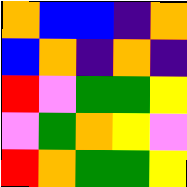[["orange", "blue", "blue", "indigo", "orange"], ["blue", "orange", "indigo", "orange", "indigo"], ["red", "violet", "green", "green", "yellow"], ["violet", "green", "orange", "yellow", "violet"], ["red", "orange", "green", "green", "yellow"]]